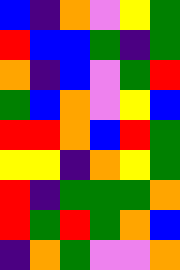[["blue", "indigo", "orange", "violet", "yellow", "green"], ["red", "blue", "blue", "green", "indigo", "green"], ["orange", "indigo", "blue", "violet", "green", "red"], ["green", "blue", "orange", "violet", "yellow", "blue"], ["red", "red", "orange", "blue", "red", "green"], ["yellow", "yellow", "indigo", "orange", "yellow", "green"], ["red", "indigo", "green", "green", "green", "orange"], ["red", "green", "red", "green", "orange", "blue"], ["indigo", "orange", "green", "violet", "violet", "orange"]]